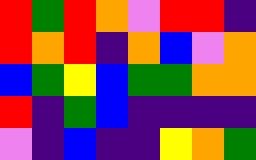[["red", "green", "red", "orange", "violet", "red", "red", "indigo"], ["red", "orange", "red", "indigo", "orange", "blue", "violet", "orange"], ["blue", "green", "yellow", "blue", "green", "green", "orange", "orange"], ["red", "indigo", "green", "blue", "indigo", "indigo", "indigo", "indigo"], ["violet", "indigo", "blue", "indigo", "indigo", "yellow", "orange", "green"]]